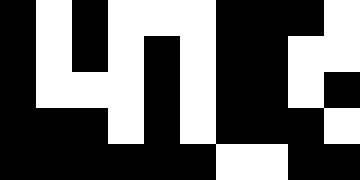[["black", "white", "black", "white", "white", "white", "black", "black", "black", "white"], ["black", "white", "black", "white", "black", "white", "black", "black", "white", "white"], ["black", "white", "white", "white", "black", "white", "black", "black", "white", "black"], ["black", "black", "black", "white", "black", "white", "black", "black", "black", "white"], ["black", "black", "black", "black", "black", "black", "white", "white", "black", "black"]]